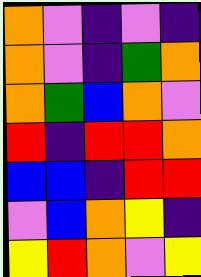[["orange", "violet", "indigo", "violet", "indigo"], ["orange", "violet", "indigo", "green", "orange"], ["orange", "green", "blue", "orange", "violet"], ["red", "indigo", "red", "red", "orange"], ["blue", "blue", "indigo", "red", "red"], ["violet", "blue", "orange", "yellow", "indigo"], ["yellow", "red", "orange", "violet", "yellow"]]